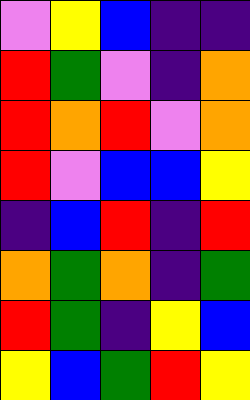[["violet", "yellow", "blue", "indigo", "indigo"], ["red", "green", "violet", "indigo", "orange"], ["red", "orange", "red", "violet", "orange"], ["red", "violet", "blue", "blue", "yellow"], ["indigo", "blue", "red", "indigo", "red"], ["orange", "green", "orange", "indigo", "green"], ["red", "green", "indigo", "yellow", "blue"], ["yellow", "blue", "green", "red", "yellow"]]